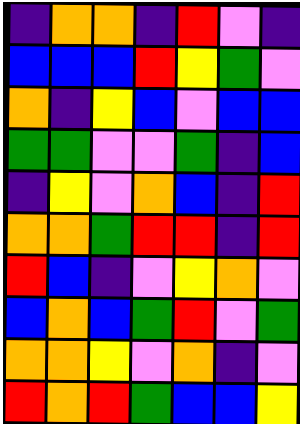[["indigo", "orange", "orange", "indigo", "red", "violet", "indigo"], ["blue", "blue", "blue", "red", "yellow", "green", "violet"], ["orange", "indigo", "yellow", "blue", "violet", "blue", "blue"], ["green", "green", "violet", "violet", "green", "indigo", "blue"], ["indigo", "yellow", "violet", "orange", "blue", "indigo", "red"], ["orange", "orange", "green", "red", "red", "indigo", "red"], ["red", "blue", "indigo", "violet", "yellow", "orange", "violet"], ["blue", "orange", "blue", "green", "red", "violet", "green"], ["orange", "orange", "yellow", "violet", "orange", "indigo", "violet"], ["red", "orange", "red", "green", "blue", "blue", "yellow"]]